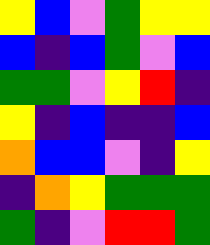[["yellow", "blue", "violet", "green", "yellow", "yellow"], ["blue", "indigo", "blue", "green", "violet", "blue"], ["green", "green", "violet", "yellow", "red", "indigo"], ["yellow", "indigo", "blue", "indigo", "indigo", "blue"], ["orange", "blue", "blue", "violet", "indigo", "yellow"], ["indigo", "orange", "yellow", "green", "green", "green"], ["green", "indigo", "violet", "red", "red", "green"]]